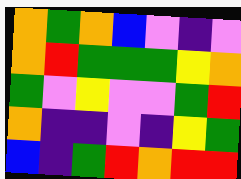[["orange", "green", "orange", "blue", "violet", "indigo", "violet"], ["orange", "red", "green", "green", "green", "yellow", "orange"], ["green", "violet", "yellow", "violet", "violet", "green", "red"], ["orange", "indigo", "indigo", "violet", "indigo", "yellow", "green"], ["blue", "indigo", "green", "red", "orange", "red", "red"]]